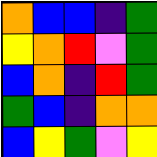[["orange", "blue", "blue", "indigo", "green"], ["yellow", "orange", "red", "violet", "green"], ["blue", "orange", "indigo", "red", "green"], ["green", "blue", "indigo", "orange", "orange"], ["blue", "yellow", "green", "violet", "yellow"]]